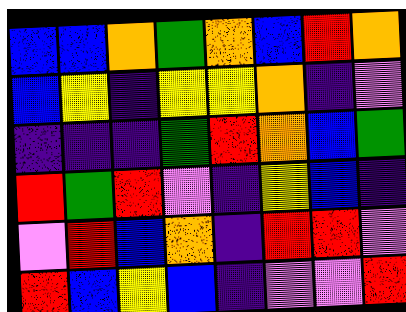[["blue", "blue", "orange", "green", "orange", "blue", "red", "orange"], ["blue", "yellow", "indigo", "yellow", "yellow", "orange", "indigo", "violet"], ["indigo", "indigo", "indigo", "green", "red", "orange", "blue", "green"], ["red", "green", "red", "violet", "indigo", "yellow", "blue", "indigo"], ["violet", "red", "blue", "orange", "indigo", "red", "red", "violet"], ["red", "blue", "yellow", "blue", "indigo", "violet", "violet", "red"]]